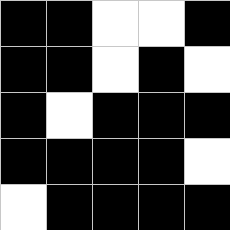[["black", "black", "white", "white", "black"], ["black", "black", "white", "black", "white"], ["black", "white", "black", "black", "black"], ["black", "black", "black", "black", "white"], ["white", "black", "black", "black", "black"]]